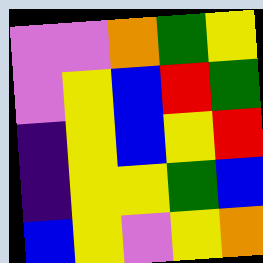[["violet", "violet", "orange", "green", "yellow"], ["violet", "yellow", "blue", "red", "green"], ["indigo", "yellow", "blue", "yellow", "red"], ["indigo", "yellow", "yellow", "green", "blue"], ["blue", "yellow", "violet", "yellow", "orange"]]